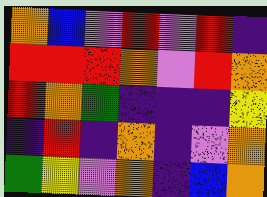[["orange", "blue", "violet", "red", "violet", "red", "indigo"], ["red", "red", "red", "orange", "violet", "red", "orange"], ["red", "orange", "green", "indigo", "indigo", "indigo", "yellow"], ["indigo", "red", "indigo", "orange", "indigo", "violet", "orange"], ["green", "yellow", "violet", "orange", "indigo", "blue", "orange"]]